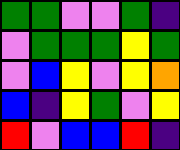[["green", "green", "violet", "violet", "green", "indigo"], ["violet", "green", "green", "green", "yellow", "green"], ["violet", "blue", "yellow", "violet", "yellow", "orange"], ["blue", "indigo", "yellow", "green", "violet", "yellow"], ["red", "violet", "blue", "blue", "red", "indigo"]]